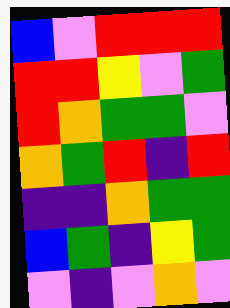[["blue", "violet", "red", "red", "red"], ["red", "red", "yellow", "violet", "green"], ["red", "orange", "green", "green", "violet"], ["orange", "green", "red", "indigo", "red"], ["indigo", "indigo", "orange", "green", "green"], ["blue", "green", "indigo", "yellow", "green"], ["violet", "indigo", "violet", "orange", "violet"]]